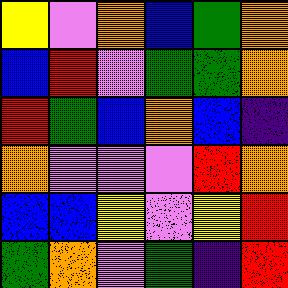[["yellow", "violet", "orange", "blue", "green", "orange"], ["blue", "red", "violet", "green", "green", "orange"], ["red", "green", "blue", "orange", "blue", "indigo"], ["orange", "violet", "violet", "violet", "red", "orange"], ["blue", "blue", "yellow", "violet", "yellow", "red"], ["green", "orange", "violet", "green", "indigo", "red"]]